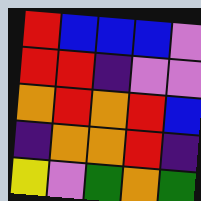[["red", "blue", "blue", "blue", "violet"], ["red", "red", "indigo", "violet", "violet"], ["orange", "red", "orange", "red", "blue"], ["indigo", "orange", "orange", "red", "indigo"], ["yellow", "violet", "green", "orange", "green"]]